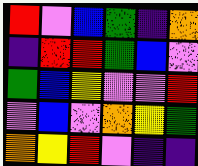[["red", "violet", "blue", "green", "indigo", "orange"], ["indigo", "red", "red", "green", "blue", "violet"], ["green", "blue", "yellow", "violet", "violet", "red"], ["violet", "blue", "violet", "orange", "yellow", "green"], ["orange", "yellow", "red", "violet", "indigo", "indigo"]]